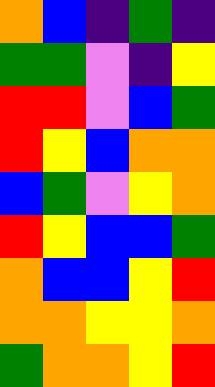[["orange", "blue", "indigo", "green", "indigo"], ["green", "green", "violet", "indigo", "yellow"], ["red", "red", "violet", "blue", "green"], ["red", "yellow", "blue", "orange", "orange"], ["blue", "green", "violet", "yellow", "orange"], ["red", "yellow", "blue", "blue", "green"], ["orange", "blue", "blue", "yellow", "red"], ["orange", "orange", "yellow", "yellow", "orange"], ["green", "orange", "orange", "yellow", "red"]]